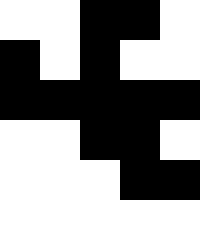[["white", "white", "black", "black", "white"], ["black", "white", "black", "white", "white"], ["black", "black", "black", "black", "black"], ["white", "white", "black", "black", "white"], ["white", "white", "white", "black", "black"], ["white", "white", "white", "white", "white"]]